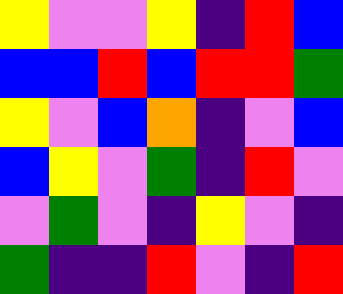[["yellow", "violet", "violet", "yellow", "indigo", "red", "blue"], ["blue", "blue", "red", "blue", "red", "red", "green"], ["yellow", "violet", "blue", "orange", "indigo", "violet", "blue"], ["blue", "yellow", "violet", "green", "indigo", "red", "violet"], ["violet", "green", "violet", "indigo", "yellow", "violet", "indigo"], ["green", "indigo", "indigo", "red", "violet", "indigo", "red"]]